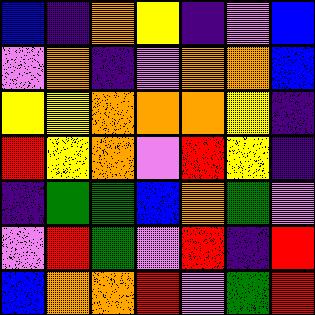[["blue", "indigo", "orange", "yellow", "indigo", "violet", "blue"], ["violet", "orange", "indigo", "violet", "orange", "orange", "blue"], ["yellow", "yellow", "orange", "orange", "orange", "yellow", "indigo"], ["red", "yellow", "orange", "violet", "red", "yellow", "indigo"], ["indigo", "green", "green", "blue", "orange", "green", "violet"], ["violet", "red", "green", "violet", "red", "indigo", "red"], ["blue", "orange", "orange", "red", "violet", "green", "red"]]